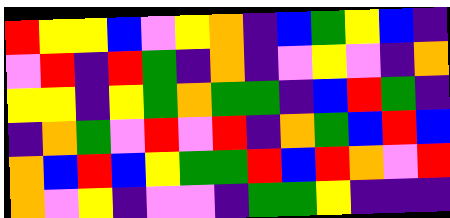[["red", "yellow", "yellow", "blue", "violet", "yellow", "orange", "indigo", "blue", "green", "yellow", "blue", "indigo"], ["violet", "red", "indigo", "red", "green", "indigo", "orange", "indigo", "violet", "yellow", "violet", "indigo", "orange"], ["yellow", "yellow", "indigo", "yellow", "green", "orange", "green", "green", "indigo", "blue", "red", "green", "indigo"], ["indigo", "orange", "green", "violet", "red", "violet", "red", "indigo", "orange", "green", "blue", "red", "blue"], ["orange", "blue", "red", "blue", "yellow", "green", "green", "red", "blue", "red", "orange", "violet", "red"], ["orange", "violet", "yellow", "indigo", "violet", "violet", "indigo", "green", "green", "yellow", "indigo", "indigo", "indigo"]]